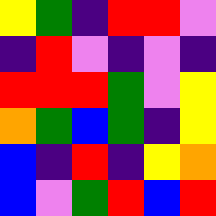[["yellow", "green", "indigo", "red", "red", "violet"], ["indigo", "red", "violet", "indigo", "violet", "indigo"], ["red", "red", "red", "green", "violet", "yellow"], ["orange", "green", "blue", "green", "indigo", "yellow"], ["blue", "indigo", "red", "indigo", "yellow", "orange"], ["blue", "violet", "green", "red", "blue", "red"]]